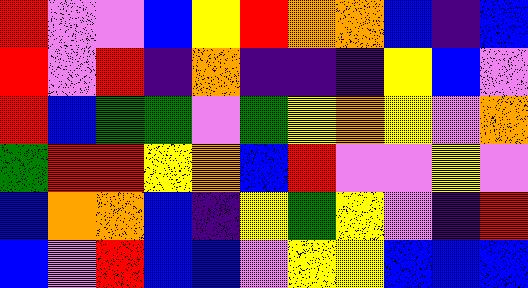[["red", "violet", "violet", "blue", "yellow", "red", "orange", "orange", "blue", "indigo", "blue"], ["red", "violet", "red", "indigo", "orange", "indigo", "indigo", "indigo", "yellow", "blue", "violet"], ["red", "blue", "green", "green", "violet", "green", "yellow", "orange", "yellow", "violet", "orange"], ["green", "red", "red", "yellow", "orange", "blue", "red", "violet", "violet", "yellow", "violet"], ["blue", "orange", "orange", "blue", "indigo", "yellow", "green", "yellow", "violet", "indigo", "red"], ["blue", "violet", "red", "blue", "blue", "violet", "yellow", "yellow", "blue", "blue", "blue"]]